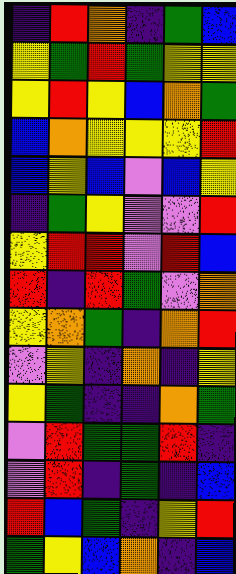[["indigo", "red", "orange", "indigo", "green", "blue"], ["yellow", "green", "red", "green", "yellow", "yellow"], ["yellow", "red", "yellow", "blue", "orange", "green"], ["blue", "orange", "yellow", "yellow", "yellow", "red"], ["blue", "yellow", "blue", "violet", "blue", "yellow"], ["indigo", "green", "yellow", "violet", "violet", "red"], ["yellow", "red", "red", "violet", "red", "blue"], ["red", "indigo", "red", "green", "violet", "orange"], ["yellow", "orange", "green", "indigo", "orange", "red"], ["violet", "yellow", "indigo", "orange", "indigo", "yellow"], ["yellow", "green", "indigo", "indigo", "orange", "green"], ["violet", "red", "green", "green", "red", "indigo"], ["violet", "red", "indigo", "green", "indigo", "blue"], ["red", "blue", "green", "indigo", "yellow", "red"], ["green", "yellow", "blue", "orange", "indigo", "blue"]]